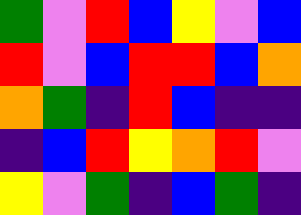[["green", "violet", "red", "blue", "yellow", "violet", "blue"], ["red", "violet", "blue", "red", "red", "blue", "orange"], ["orange", "green", "indigo", "red", "blue", "indigo", "indigo"], ["indigo", "blue", "red", "yellow", "orange", "red", "violet"], ["yellow", "violet", "green", "indigo", "blue", "green", "indigo"]]